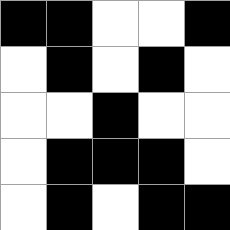[["black", "black", "white", "white", "black"], ["white", "black", "white", "black", "white"], ["white", "white", "black", "white", "white"], ["white", "black", "black", "black", "white"], ["white", "black", "white", "black", "black"]]